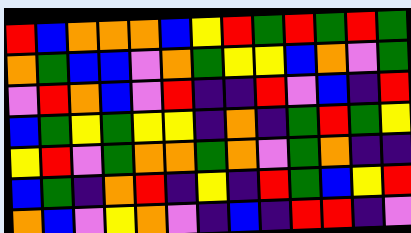[["red", "blue", "orange", "orange", "orange", "blue", "yellow", "red", "green", "red", "green", "red", "green"], ["orange", "green", "blue", "blue", "violet", "orange", "green", "yellow", "yellow", "blue", "orange", "violet", "green"], ["violet", "red", "orange", "blue", "violet", "red", "indigo", "indigo", "red", "violet", "blue", "indigo", "red"], ["blue", "green", "yellow", "green", "yellow", "yellow", "indigo", "orange", "indigo", "green", "red", "green", "yellow"], ["yellow", "red", "violet", "green", "orange", "orange", "green", "orange", "violet", "green", "orange", "indigo", "indigo"], ["blue", "green", "indigo", "orange", "red", "indigo", "yellow", "indigo", "red", "green", "blue", "yellow", "red"], ["orange", "blue", "violet", "yellow", "orange", "violet", "indigo", "blue", "indigo", "red", "red", "indigo", "violet"]]